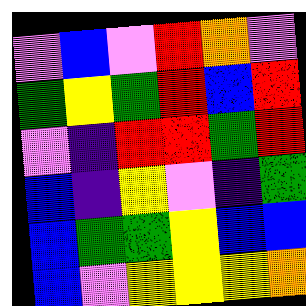[["violet", "blue", "violet", "red", "orange", "violet"], ["green", "yellow", "green", "red", "blue", "red"], ["violet", "indigo", "red", "red", "green", "red"], ["blue", "indigo", "yellow", "violet", "indigo", "green"], ["blue", "green", "green", "yellow", "blue", "blue"], ["blue", "violet", "yellow", "yellow", "yellow", "orange"]]